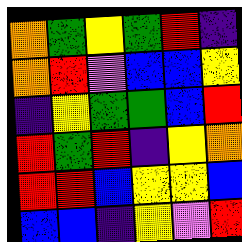[["orange", "green", "yellow", "green", "red", "indigo"], ["orange", "red", "violet", "blue", "blue", "yellow"], ["indigo", "yellow", "green", "green", "blue", "red"], ["red", "green", "red", "indigo", "yellow", "orange"], ["red", "red", "blue", "yellow", "yellow", "blue"], ["blue", "blue", "indigo", "yellow", "violet", "red"]]